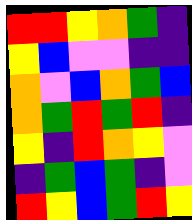[["red", "red", "yellow", "orange", "green", "indigo"], ["yellow", "blue", "violet", "violet", "indigo", "indigo"], ["orange", "violet", "blue", "orange", "green", "blue"], ["orange", "green", "red", "green", "red", "indigo"], ["yellow", "indigo", "red", "orange", "yellow", "violet"], ["indigo", "green", "blue", "green", "indigo", "violet"], ["red", "yellow", "blue", "green", "red", "yellow"]]